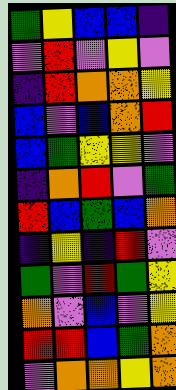[["green", "yellow", "blue", "blue", "indigo"], ["violet", "red", "violet", "yellow", "violet"], ["indigo", "red", "orange", "orange", "yellow"], ["blue", "violet", "blue", "orange", "red"], ["blue", "green", "yellow", "yellow", "violet"], ["indigo", "orange", "red", "violet", "green"], ["red", "blue", "green", "blue", "orange"], ["indigo", "yellow", "indigo", "red", "violet"], ["green", "violet", "red", "green", "yellow"], ["orange", "violet", "blue", "violet", "yellow"], ["red", "red", "blue", "green", "orange"], ["violet", "orange", "orange", "yellow", "orange"]]